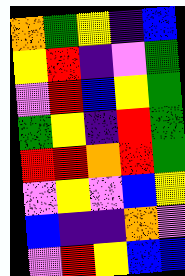[["orange", "green", "yellow", "indigo", "blue"], ["yellow", "red", "indigo", "violet", "green"], ["violet", "red", "blue", "yellow", "green"], ["green", "yellow", "indigo", "red", "green"], ["red", "red", "orange", "red", "green"], ["violet", "yellow", "violet", "blue", "yellow"], ["blue", "indigo", "indigo", "orange", "violet"], ["violet", "red", "yellow", "blue", "blue"]]